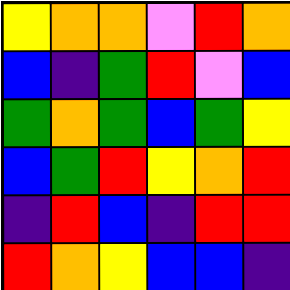[["yellow", "orange", "orange", "violet", "red", "orange"], ["blue", "indigo", "green", "red", "violet", "blue"], ["green", "orange", "green", "blue", "green", "yellow"], ["blue", "green", "red", "yellow", "orange", "red"], ["indigo", "red", "blue", "indigo", "red", "red"], ["red", "orange", "yellow", "blue", "blue", "indigo"]]